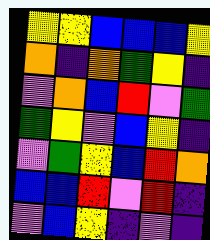[["yellow", "yellow", "blue", "blue", "blue", "yellow"], ["orange", "indigo", "orange", "green", "yellow", "indigo"], ["violet", "orange", "blue", "red", "violet", "green"], ["green", "yellow", "violet", "blue", "yellow", "indigo"], ["violet", "green", "yellow", "blue", "red", "orange"], ["blue", "blue", "red", "violet", "red", "indigo"], ["violet", "blue", "yellow", "indigo", "violet", "indigo"]]